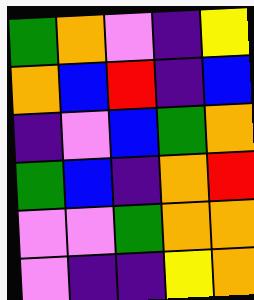[["green", "orange", "violet", "indigo", "yellow"], ["orange", "blue", "red", "indigo", "blue"], ["indigo", "violet", "blue", "green", "orange"], ["green", "blue", "indigo", "orange", "red"], ["violet", "violet", "green", "orange", "orange"], ["violet", "indigo", "indigo", "yellow", "orange"]]